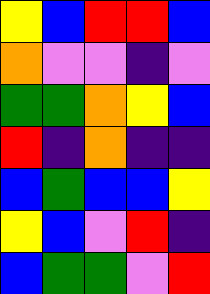[["yellow", "blue", "red", "red", "blue"], ["orange", "violet", "violet", "indigo", "violet"], ["green", "green", "orange", "yellow", "blue"], ["red", "indigo", "orange", "indigo", "indigo"], ["blue", "green", "blue", "blue", "yellow"], ["yellow", "blue", "violet", "red", "indigo"], ["blue", "green", "green", "violet", "red"]]